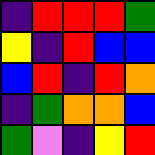[["indigo", "red", "red", "red", "green"], ["yellow", "indigo", "red", "blue", "blue"], ["blue", "red", "indigo", "red", "orange"], ["indigo", "green", "orange", "orange", "blue"], ["green", "violet", "indigo", "yellow", "red"]]